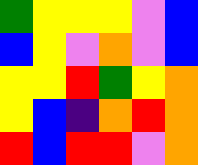[["green", "yellow", "yellow", "yellow", "violet", "blue"], ["blue", "yellow", "violet", "orange", "violet", "blue"], ["yellow", "yellow", "red", "green", "yellow", "orange"], ["yellow", "blue", "indigo", "orange", "red", "orange"], ["red", "blue", "red", "red", "violet", "orange"]]